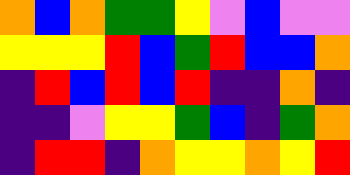[["orange", "blue", "orange", "green", "green", "yellow", "violet", "blue", "violet", "violet"], ["yellow", "yellow", "yellow", "red", "blue", "green", "red", "blue", "blue", "orange"], ["indigo", "red", "blue", "red", "blue", "red", "indigo", "indigo", "orange", "indigo"], ["indigo", "indigo", "violet", "yellow", "yellow", "green", "blue", "indigo", "green", "orange"], ["indigo", "red", "red", "indigo", "orange", "yellow", "yellow", "orange", "yellow", "red"]]